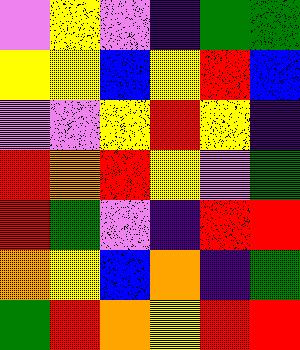[["violet", "yellow", "violet", "indigo", "green", "green"], ["yellow", "yellow", "blue", "yellow", "red", "blue"], ["violet", "violet", "yellow", "red", "yellow", "indigo"], ["red", "orange", "red", "yellow", "violet", "green"], ["red", "green", "violet", "indigo", "red", "red"], ["orange", "yellow", "blue", "orange", "indigo", "green"], ["green", "red", "orange", "yellow", "red", "red"]]